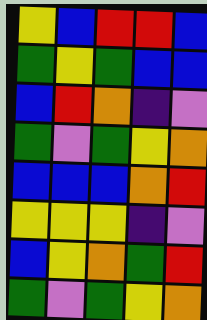[["yellow", "blue", "red", "red", "blue"], ["green", "yellow", "green", "blue", "blue"], ["blue", "red", "orange", "indigo", "violet"], ["green", "violet", "green", "yellow", "orange"], ["blue", "blue", "blue", "orange", "red"], ["yellow", "yellow", "yellow", "indigo", "violet"], ["blue", "yellow", "orange", "green", "red"], ["green", "violet", "green", "yellow", "orange"]]